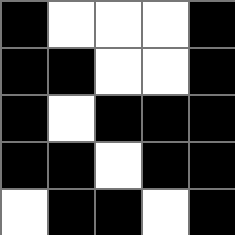[["black", "white", "white", "white", "black"], ["black", "black", "white", "white", "black"], ["black", "white", "black", "black", "black"], ["black", "black", "white", "black", "black"], ["white", "black", "black", "white", "black"]]